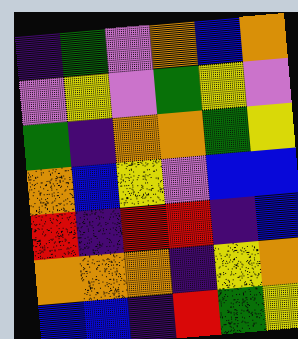[["indigo", "green", "violet", "orange", "blue", "orange"], ["violet", "yellow", "violet", "green", "yellow", "violet"], ["green", "indigo", "orange", "orange", "green", "yellow"], ["orange", "blue", "yellow", "violet", "blue", "blue"], ["red", "indigo", "red", "red", "indigo", "blue"], ["orange", "orange", "orange", "indigo", "yellow", "orange"], ["blue", "blue", "indigo", "red", "green", "yellow"]]